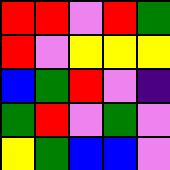[["red", "red", "violet", "red", "green"], ["red", "violet", "yellow", "yellow", "yellow"], ["blue", "green", "red", "violet", "indigo"], ["green", "red", "violet", "green", "violet"], ["yellow", "green", "blue", "blue", "violet"]]